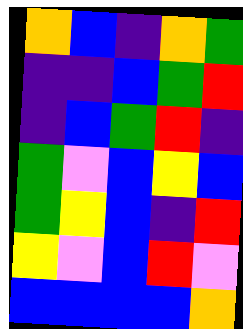[["orange", "blue", "indigo", "orange", "green"], ["indigo", "indigo", "blue", "green", "red"], ["indigo", "blue", "green", "red", "indigo"], ["green", "violet", "blue", "yellow", "blue"], ["green", "yellow", "blue", "indigo", "red"], ["yellow", "violet", "blue", "red", "violet"], ["blue", "blue", "blue", "blue", "orange"]]